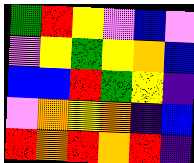[["green", "red", "yellow", "violet", "blue", "violet"], ["violet", "yellow", "green", "yellow", "orange", "blue"], ["blue", "blue", "red", "green", "yellow", "indigo"], ["violet", "orange", "yellow", "orange", "indigo", "blue"], ["red", "orange", "red", "orange", "red", "indigo"]]